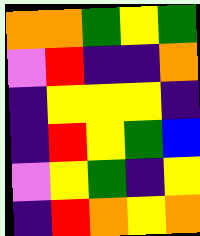[["orange", "orange", "green", "yellow", "green"], ["violet", "red", "indigo", "indigo", "orange"], ["indigo", "yellow", "yellow", "yellow", "indigo"], ["indigo", "red", "yellow", "green", "blue"], ["violet", "yellow", "green", "indigo", "yellow"], ["indigo", "red", "orange", "yellow", "orange"]]